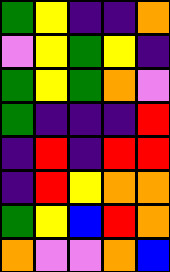[["green", "yellow", "indigo", "indigo", "orange"], ["violet", "yellow", "green", "yellow", "indigo"], ["green", "yellow", "green", "orange", "violet"], ["green", "indigo", "indigo", "indigo", "red"], ["indigo", "red", "indigo", "red", "red"], ["indigo", "red", "yellow", "orange", "orange"], ["green", "yellow", "blue", "red", "orange"], ["orange", "violet", "violet", "orange", "blue"]]